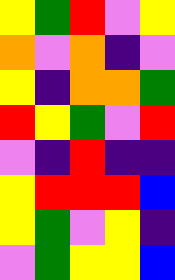[["yellow", "green", "red", "violet", "yellow"], ["orange", "violet", "orange", "indigo", "violet"], ["yellow", "indigo", "orange", "orange", "green"], ["red", "yellow", "green", "violet", "red"], ["violet", "indigo", "red", "indigo", "indigo"], ["yellow", "red", "red", "red", "blue"], ["yellow", "green", "violet", "yellow", "indigo"], ["violet", "green", "yellow", "yellow", "blue"]]